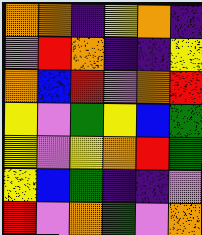[["orange", "orange", "indigo", "yellow", "orange", "indigo"], ["violet", "red", "orange", "indigo", "indigo", "yellow"], ["orange", "blue", "red", "violet", "orange", "red"], ["yellow", "violet", "green", "yellow", "blue", "green"], ["yellow", "violet", "yellow", "orange", "red", "green"], ["yellow", "blue", "green", "indigo", "indigo", "violet"], ["red", "violet", "orange", "green", "violet", "orange"]]